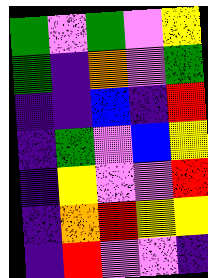[["green", "violet", "green", "violet", "yellow"], ["green", "indigo", "orange", "violet", "green"], ["indigo", "indigo", "blue", "indigo", "red"], ["indigo", "green", "violet", "blue", "yellow"], ["indigo", "yellow", "violet", "violet", "red"], ["indigo", "orange", "red", "yellow", "yellow"], ["indigo", "red", "violet", "violet", "indigo"]]